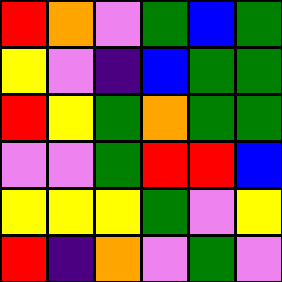[["red", "orange", "violet", "green", "blue", "green"], ["yellow", "violet", "indigo", "blue", "green", "green"], ["red", "yellow", "green", "orange", "green", "green"], ["violet", "violet", "green", "red", "red", "blue"], ["yellow", "yellow", "yellow", "green", "violet", "yellow"], ["red", "indigo", "orange", "violet", "green", "violet"]]